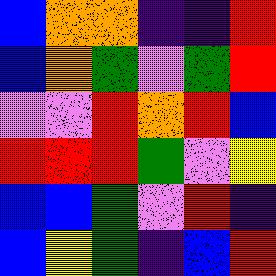[["blue", "orange", "orange", "indigo", "indigo", "red"], ["blue", "orange", "green", "violet", "green", "red"], ["violet", "violet", "red", "orange", "red", "blue"], ["red", "red", "red", "green", "violet", "yellow"], ["blue", "blue", "green", "violet", "red", "indigo"], ["blue", "yellow", "green", "indigo", "blue", "red"]]